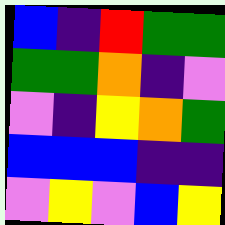[["blue", "indigo", "red", "green", "green"], ["green", "green", "orange", "indigo", "violet"], ["violet", "indigo", "yellow", "orange", "green"], ["blue", "blue", "blue", "indigo", "indigo"], ["violet", "yellow", "violet", "blue", "yellow"]]